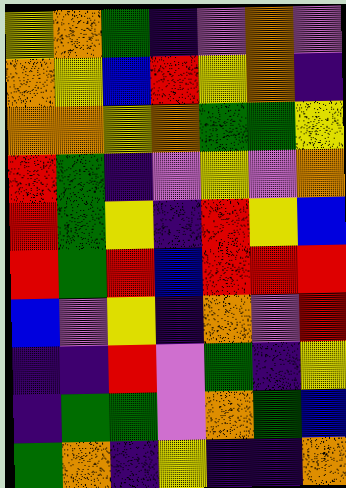[["yellow", "orange", "green", "indigo", "violet", "orange", "violet"], ["orange", "yellow", "blue", "red", "yellow", "orange", "indigo"], ["orange", "orange", "yellow", "orange", "green", "green", "yellow"], ["red", "green", "indigo", "violet", "yellow", "violet", "orange"], ["red", "green", "yellow", "indigo", "red", "yellow", "blue"], ["red", "green", "red", "blue", "red", "red", "red"], ["blue", "violet", "yellow", "indigo", "orange", "violet", "red"], ["indigo", "indigo", "red", "violet", "green", "indigo", "yellow"], ["indigo", "green", "green", "violet", "orange", "green", "blue"], ["green", "orange", "indigo", "yellow", "indigo", "indigo", "orange"]]